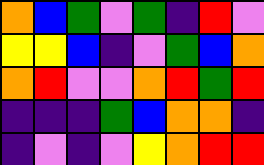[["orange", "blue", "green", "violet", "green", "indigo", "red", "violet"], ["yellow", "yellow", "blue", "indigo", "violet", "green", "blue", "orange"], ["orange", "red", "violet", "violet", "orange", "red", "green", "red"], ["indigo", "indigo", "indigo", "green", "blue", "orange", "orange", "indigo"], ["indigo", "violet", "indigo", "violet", "yellow", "orange", "red", "red"]]